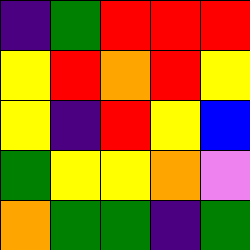[["indigo", "green", "red", "red", "red"], ["yellow", "red", "orange", "red", "yellow"], ["yellow", "indigo", "red", "yellow", "blue"], ["green", "yellow", "yellow", "orange", "violet"], ["orange", "green", "green", "indigo", "green"]]